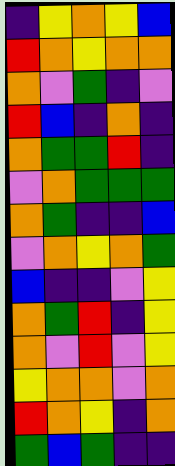[["indigo", "yellow", "orange", "yellow", "blue"], ["red", "orange", "yellow", "orange", "orange"], ["orange", "violet", "green", "indigo", "violet"], ["red", "blue", "indigo", "orange", "indigo"], ["orange", "green", "green", "red", "indigo"], ["violet", "orange", "green", "green", "green"], ["orange", "green", "indigo", "indigo", "blue"], ["violet", "orange", "yellow", "orange", "green"], ["blue", "indigo", "indigo", "violet", "yellow"], ["orange", "green", "red", "indigo", "yellow"], ["orange", "violet", "red", "violet", "yellow"], ["yellow", "orange", "orange", "violet", "orange"], ["red", "orange", "yellow", "indigo", "orange"], ["green", "blue", "green", "indigo", "indigo"]]